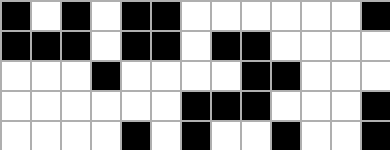[["black", "white", "black", "white", "black", "black", "white", "white", "white", "white", "white", "white", "black"], ["black", "black", "black", "white", "black", "black", "white", "black", "black", "white", "white", "white", "white"], ["white", "white", "white", "black", "white", "white", "white", "white", "black", "black", "white", "white", "white"], ["white", "white", "white", "white", "white", "white", "black", "black", "black", "white", "white", "white", "black"], ["white", "white", "white", "white", "black", "white", "black", "white", "white", "black", "white", "white", "black"]]